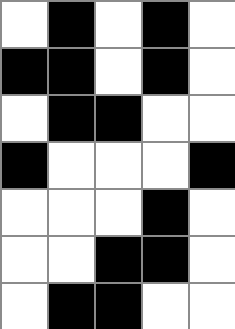[["white", "black", "white", "black", "white"], ["black", "black", "white", "black", "white"], ["white", "black", "black", "white", "white"], ["black", "white", "white", "white", "black"], ["white", "white", "white", "black", "white"], ["white", "white", "black", "black", "white"], ["white", "black", "black", "white", "white"]]